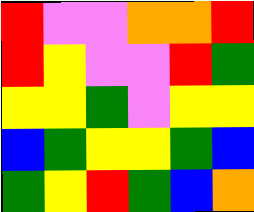[["red", "violet", "violet", "orange", "orange", "red"], ["red", "yellow", "violet", "violet", "red", "green"], ["yellow", "yellow", "green", "violet", "yellow", "yellow"], ["blue", "green", "yellow", "yellow", "green", "blue"], ["green", "yellow", "red", "green", "blue", "orange"]]